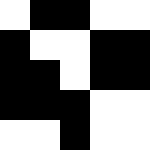[["white", "black", "black", "white", "white"], ["black", "white", "white", "black", "black"], ["black", "black", "white", "black", "black"], ["black", "black", "black", "white", "white"], ["white", "white", "black", "white", "white"]]